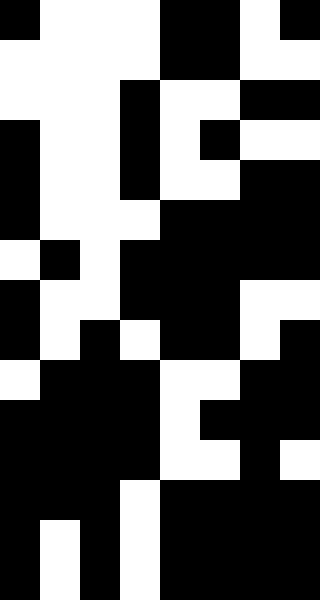[["black", "white", "white", "white", "black", "black", "white", "black"], ["white", "white", "white", "white", "black", "black", "white", "white"], ["white", "white", "white", "black", "white", "white", "black", "black"], ["black", "white", "white", "black", "white", "black", "white", "white"], ["black", "white", "white", "black", "white", "white", "black", "black"], ["black", "white", "white", "white", "black", "black", "black", "black"], ["white", "black", "white", "black", "black", "black", "black", "black"], ["black", "white", "white", "black", "black", "black", "white", "white"], ["black", "white", "black", "white", "black", "black", "white", "black"], ["white", "black", "black", "black", "white", "white", "black", "black"], ["black", "black", "black", "black", "white", "black", "black", "black"], ["black", "black", "black", "black", "white", "white", "black", "white"], ["black", "black", "black", "white", "black", "black", "black", "black"], ["black", "white", "black", "white", "black", "black", "black", "black"], ["black", "white", "black", "white", "black", "black", "black", "black"]]